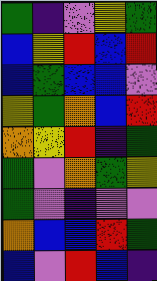[["green", "indigo", "violet", "yellow", "green"], ["blue", "yellow", "red", "blue", "red"], ["blue", "green", "blue", "blue", "violet"], ["yellow", "green", "orange", "blue", "red"], ["orange", "yellow", "red", "indigo", "green"], ["green", "violet", "orange", "green", "yellow"], ["green", "violet", "indigo", "violet", "violet"], ["orange", "blue", "blue", "red", "green"], ["blue", "violet", "red", "blue", "indigo"]]